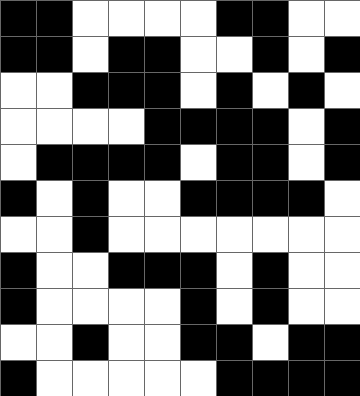[["black", "black", "white", "white", "white", "white", "black", "black", "white", "white"], ["black", "black", "white", "black", "black", "white", "white", "black", "white", "black"], ["white", "white", "black", "black", "black", "white", "black", "white", "black", "white"], ["white", "white", "white", "white", "black", "black", "black", "black", "white", "black"], ["white", "black", "black", "black", "black", "white", "black", "black", "white", "black"], ["black", "white", "black", "white", "white", "black", "black", "black", "black", "white"], ["white", "white", "black", "white", "white", "white", "white", "white", "white", "white"], ["black", "white", "white", "black", "black", "black", "white", "black", "white", "white"], ["black", "white", "white", "white", "white", "black", "white", "black", "white", "white"], ["white", "white", "black", "white", "white", "black", "black", "white", "black", "black"], ["black", "white", "white", "white", "white", "white", "black", "black", "black", "black"]]